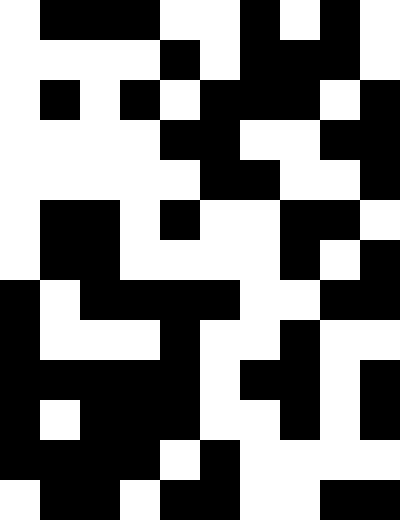[["white", "black", "black", "black", "white", "white", "black", "white", "black", "white"], ["white", "white", "white", "white", "black", "white", "black", "black", "black", "white"], ["white", "black", "white", "black", "white", "black", "black", "black", "white", "black"], ["white", "white", "white", "white", "black", "black", "white", "white", "black", "black"], ["white", "white", "white", "white", "white", "black", "black", "white", "white", "black"], ["white", "black", "black", "white", "black", "white", "white", "black", "black", "white"], ["white", "black", "black", "white", "white", "white", "white", "black", "white", "black"], ["black", "white", "black", "black", "black", "black", "white", "white", "black", "black"], ["black", "white", "white", "white", "black", "white", "white", "black", "white", "white"], ["black", "black", "black", "black", "black", "white", "black", "black", "white", "black"], ["black", "white", "black", "black", "black", "white", "white", "black", "white", "black"], ["black", "black", "black", "black", "white", "black", "white", "white", "white", "white"], ["white", "black", "black", "white", "black", "black", "white", "white", "black", "black"]]